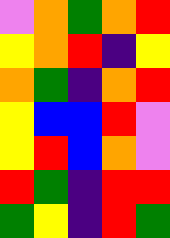[["violet", "orange", "green", "orange", "red"], ["yellow", "orange", "red", "indigo", "yellow"], ["orange", "green", "indigo", "orange", "red"], ["yellow", "blue", "blue", "red", "violet"], ["yellow", "red", "blue", "orange", "violet"], ["red", "green", "indigo", "red", "red"], ["green", "yellow", "indigo", "red", "green"]]